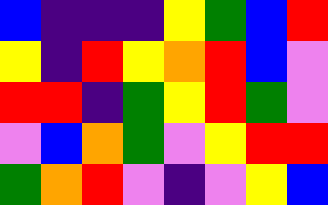[["blue", "indigo", "indigo", "indigo", "yellow", "green", "blue", "red"], ["yellow", "indigo", "red", "yellow", "orange", "red", "blue", "violet"], ["red", "red", "indigo", "green", "yellow", "red", "green", "violet"], ["violet", "blue", "orange", "green", "violet", "yellow", "red", "red"], ["green", "orange", "red", "violet", "indigo", "violet", "yellow", "blue"]]